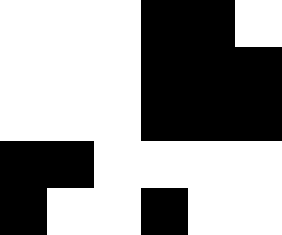[["white", "white", "white", "black", "black", "white"], ["white", "white", "white", "black", "black", "black"], ["white", "white", "white", "black", "black", "black"], ["black", "black", "white", "white", "white", "white"], ["black", "white", "white", "black", "white", "white"]]